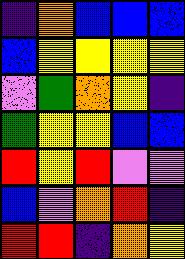[["indigo", "orange", "blue", "blue", "blue"], ["blue", "yellow", "yellow", "yellow", "yellow"], ["violet", "green", "orange", "yellow", "indigo"], ["green", "yellow", "yellow", "blue", "blue"], ["red", "yellow", "red", "violet", "violet"], ["blue", "violet", "orange", "red", "indigo"], ["red", "red", "indigo", "orange", "yellow"]]